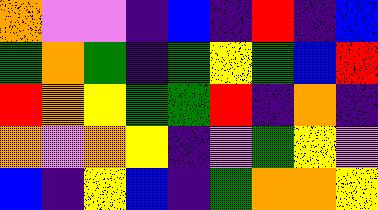[["orange", "violet", "violet", "indigo", "blue", "indigo", "red", "indigo", "blue"], ["green", "orange", "green", "indigo", "green", "yellow", "green", "blue", "red"], ["red", "orange", "yellow", "green", "green", "red", "indigo", "orange", "indigo"], ["orange", "violet", "orange", "yellow", "indigo", "violet", "green", "yellow", "violet"], ["blue", "indigo", "yellow", "blue", "indigo", "green", "orange", "orange", "yellow"]]